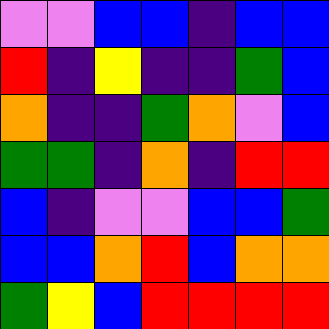[["violet", "violet", "blue", "blue", "indigo", "blue", "blue"], ["red", "indigo", "yellow", "indigo", "indigo", "green", "blue"], ["orange", "indigo", "indigo", "green", "orange", "violet", "blue"], ["green", "green", "indigo", "orange", "indigo", "red", "red"], ["blue", "indigo", "violet", "violet", "blue", "blue", "green"], ["blue", "blue", "orange", "red", "blue", "orange", "orange"], ["green", "yellow", "blue", "red", "red", "red", "red"]]